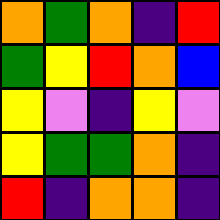[["orange", "green", "orange", "indigo", "red"], ["green", "yellow", "red", "orange", "blue"], ["yellow", "violet", "indigo", "yellow", "violet"], ["yellow", "green", "green", "orange", "indigo"], ["red", "indigo", "orange", "orange", "indigo"]]